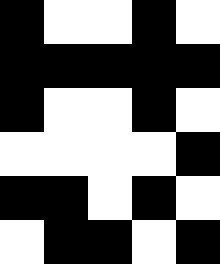[["black", "white", "white", "black", "white"], ["black", "black", "black", "black", "black"], ["black", "white", "white", "black", "white"], ["white", "white", "white", "white", "black"], ["black", "black", "white", "black", "white"], ["white", "black", "black", "white", "black"]]